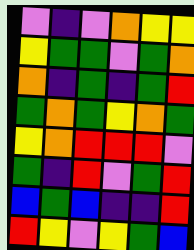[["violet", "indigo", "violet", "orange", "yellow", "yellow"], ["yellow", "green", "green", "violet", "green", "orange"], ["orange", "indigo", "green", "indigo", "green", "red"], ["green", "orange", "green", "yellow", "orange", "green"], ["yellow", "orange", "red", "red", "red", "violet"], ["green", "indigo", "red", "violet", "green", "red"], ["blue", "green", "blue", "indigo", "indigo", "red"], ["red", "yellow", "violet", "yellow", "green", "blue"]]